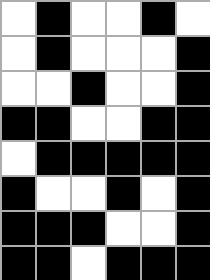[["white", "black", "white", "white", "black", "white"], ["white", "black", "white", "white", "white", "black"], ["white", "white", "black", "white", "white", "black"], ["black", "black", "white", "white", "black", "black"], ["white", "black", "black", "black", "black", "black"], ["black", "white", "white", "black", "white", "black"], ["black", "black", "black", "white", "white", "black"], ["black", "black", "white", "black", "black", "black"]]